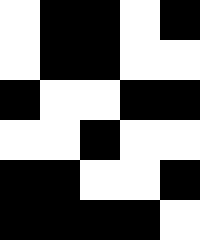[["white", "black", "black", "white", "black"], ["white", "black", "black", "white", "white"], ["black", "white", "white", "black", "black"], ["white", "white", "black", "white", "white"], ["black", "black", "white", "white", "black"], ["black", "black", "black", "black", "white"]]